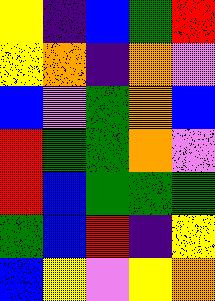[["yellow", "indigo", "blue", "green", "red"], ["yellow", "orange", "indigo", "orange", "violet"], ["blue", "violet", "green", "orange", "blue"], ["red", "green", "green", "orange", "violet"], ["red", "blue", "green", "green", "green"], ["green", "blue", "red", "indigo", "yellow"], ["blue", "yellow", "violet", "yellow", "orange"]]